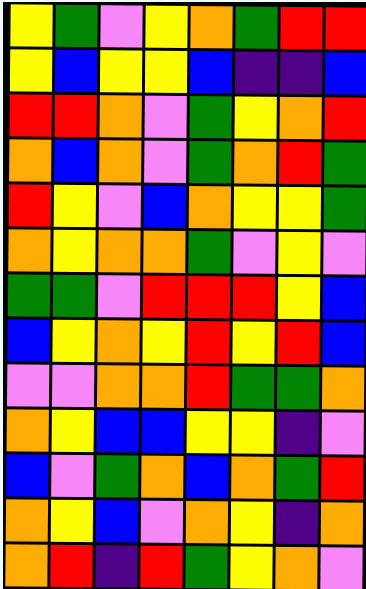[["yellow", "green", "violet", "yellow", "orange", "green", "red", "red"], ["yellow", "blue", "yellow", "yellow", "blue", "indigo", "indigo", "blue"], ["red", "red", "orange", "violet", "green", "yellow", "orange", "red"], ["orange", "blue", "orange", "violet", "green", "orange", "red", "green"], ["red", "yellow", "violet", "blue", "orange", "yellow", "yellow", "green"], ["orange", "yellow", "orange", "orange", "green", "violet", "yellow", "violet"], ["green", "green", "violet", "red", "red", "red", "yellow", "blue"], ["blue", "yellow", "orange", "yellow", "red", "yellow", "red", "blue"], ["violet", "violet", "orange", "orange", "red", "green", "green", "orange"], ["orange", "yellow", "blue", "blue", "yellow", "yellow", "indigo", "violet"], ["blue", "violet", "green", "orange", "blue", "orange", "green", "red"], ["orange", "yellow", "blue", "violet", "orange", "yellow", "indigo", "orange"], ["orange", "red", "indigo", "red", "green", "yellow", "orange", "violet"]]